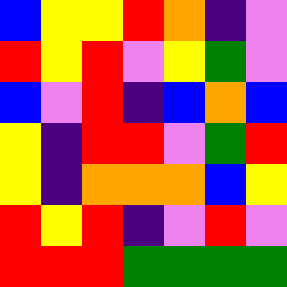[["blue", "yellow", "yellow", "red", "orange", "indigo", "violet"], ["red", "yellow", "red", "violet", "yellow", "green", "violet"], ["blue", "violet", "red", "indigo", "blue", "orange", "blue"], ["yellow", "indigo", "red", "red", "violet", "green", "red"], ["yellow", "indigo", "orange", "orange", "orange", "blue", "yellow"], ["red", "yellow", "red", "indigo", "violet", "red", "violet"], ["red", "red", "red", "green", "green", "green", "green"]]